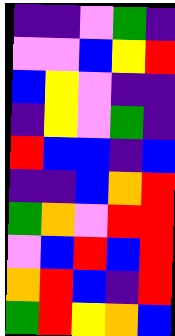[["indigo", "indigo", "violet", "green", "indigo"], ["violet", "violet", "blue", "yellow", "red"], ["blue", "yellow", "violet", "indigo", "indigo"], ["indigo", "yellow", "violet", "green", "indigo"], ["red", "blue", "blue", "indigo", "blue"], ["indigo", "indigo", "blue", "orange", "red"], ["green", "orange", "violet", "red", "red"], ["violet", "blue", "red", "blue", "red"], ["orange", "red", "blue", "indigo", "red"], ["green", "red", "yellow", "orange", "blue"]]